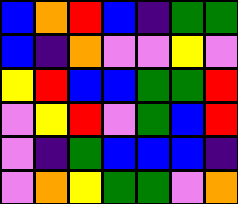[["blue", "orange", "red", "blue", "indigo", "green", "green"], ["blue", "indigo", "orange", "violet", "violet", "yellow", "violet"], ["yellow", "red", "blue", "blue", "green", "green", "red"], ["violet", "yellow", "red", "violet", "green", "blue", "red"], ["violet", "indigo", "green", "blue", "blue", "blue", "indigo"], ["violet", "orange", "yellow", "green", "green", "violet", "orange"]]